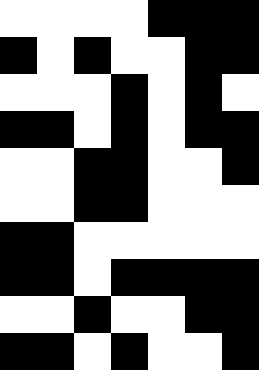[["white", "white", "white", "white", "black", "black", "black"], ["black", "white", "black", "white", "white", "black", "black"], ["white", "white", "white", "black", "white", "black", "white"], ["black", "black", "white", "black", "white", "black", "black"], ["white", "white", "black", "black", "white", "white", "black"], ["white", "white", "black", "black", "white", "white", "white"], ["black", "black", "white", "white", "white", "white", "white"], ["black", "black", "white", "black", "black", "black", "black"], ["white", "white", "black", "white", "white", "black", "black"], ["black", "black", "white", "black", "white", "white", "black"]]